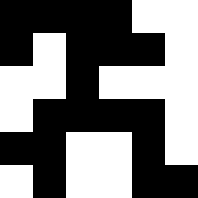[["black", "black", "black", "black", "white", "white"], ["black", "white", "black", "black", "black", "white"], ["white", "white", "black", "white", "white", "white"], ["white", "black", "black", "black", "black", "white"], ["black", "black", "white", "white", "black", "white"], ["white", "black", "white", "white", "black", "black"]]